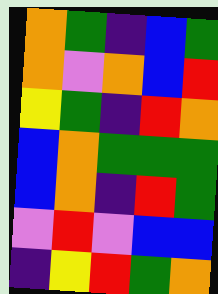[["orange", "green", "indigo", "blue", "green"], ["orange", "violet", "orange", "blue", "red"], ["yellow", "green", "indigo", "red", "orange"], ["blue", "orange", "green", "green", "green"], ["blue", "orange", "indigo", "red", "green"], ["violet", "red", "violet", "blue", "blue"], ["indigo", "yellow", "red", "green", "orange"]]